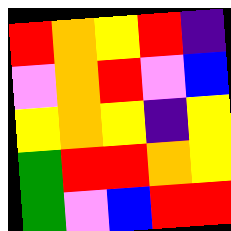[["red", "orange", "yellow", "red", "indigo"], ["violet", "orange", "red", "violet", "blue"], ["yellow", "orange", "yellow", "indigo", "yellow"], ["green", "red", "red", "orange", "yellow"], ["green", "violet", "blue", "red", "red"]]